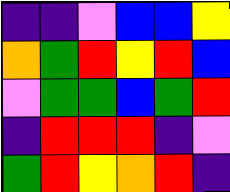[["indigo", "indigo", "violet", "blue", "blue", "yellow"], ["orange", "green", "red", "yellow", "red", "blue"], ["violet", "green", "green", "blue", "green", "red"], ["indigo", "red", "red", "red", "indigo", "violet"], ["green", "red", "yellow", "orange", "red", "indigo"]]